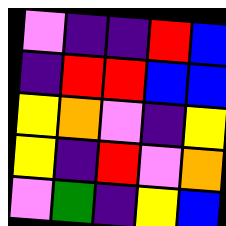[["violet", "indigo", "indigo", "red", "blue"], ["indigo", "red", "red", "blue", "blue"], ["yellow", "orange", "violet", "indigo", "yellow"], ["yellow", "indigo", "red", "violet", "orange"], ["violet", "green", "indigo", "yellow", "blue"]]